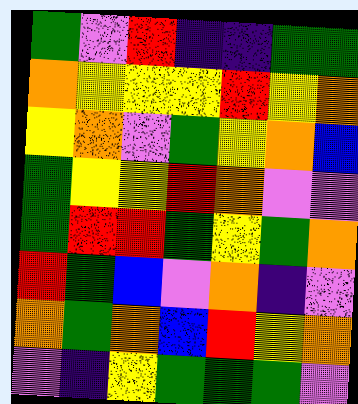[["green", "violet", "red", "indigo", "indigo", "green", "green"], ["orange", "yellow", "yellow", "yellow", "red", "yellow", "orange"], ["yellow", "orange", "violet", "green", "yellow", "orange", "blue"], ["green", "yellow", "yellow", "red", "orange", "violet", "violet"], ["green", "red", "red", "green", "yellow", "green", "orange"], ["red", "green", "blue", "violet", "orange", "indigo", "violet"], ["orange", "green", "orange", "blue", "red", "yellow", "orange"], ["violet", "indigo", "yellow", "green", "green", "green", "violet"]]